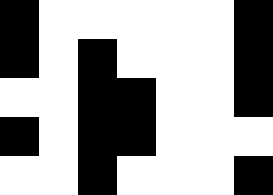[["black", "white", "white", "white", "white", "white", "black"], ["black", "white", "black", "white", "white", "white", "black"], ["white", "white", "black", "black", "white", "white", "black"], ["black", "white", "black", "black", "white", "white", "white"], ["white", "white", "black", "white", "white", "white", "black"]]